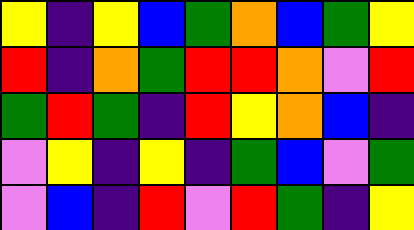[["yellow", "indigo", "yellow", "blue", "green", "orange", "blue", "green", "yellow"], ["red", "indigo", "orange", "green", "red", "red", "orange", "violet", "red"], ["green", "red", "green", "indigo", "red", "yellow", "orange", "blue", "indigo"], ["violet", "yellow", "indigo", "yellow", "indigo", "green", "blue", "violet", "green"], ["violet", "blue", "indigo", "red", "violet", "red", "green", "indigo", "yellow"]]